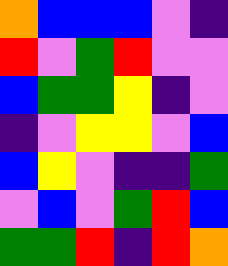[["orange", "blue", "blue", "blue", "violet", "indigo"], ["red", "violet", "green", "red", "violet", "violet"], ["blue", "green", "green", "yellow", "indigo", "violet"], ["indigo", "violet", "yellow", "yellow", "violet", "blue"], ["blue", "yellow", "violet", "indigo", "indigo", "green"], ["violet", "blue", "violet", "green", "red", "blue"], ["green", "green", "red", "indigo", "red", "orange"]]